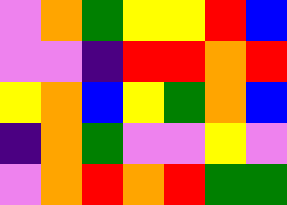[["violet", "orange", "green", "yellow", "yellow", "red", "blue"], ["violet", "violet", "indigo", "red", "red", "orange", "red"], ["yellow", "orange", "blue", "yellow", "green", "orange", "blue"], ["indigo", "orange", "green", "violet", "violet", "yellow", "violet"], ["violet", "orange", "red", "orange", "red", "green", "green"]]